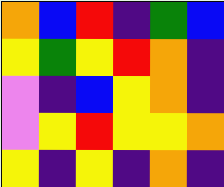[["orange", "blue", "red", "indigo", "green", "blue"], ["yellow", "green", "yellow", "red", "orange", "indigo"], ["violet", "indigo", "blue", "yellow", "orange", "indigo"], ["violet", "yellow", "red", "yellow", "yellow", "orange"], ["yellow", "indigo", "yellow", "indigo", "orange", "indigo"]]